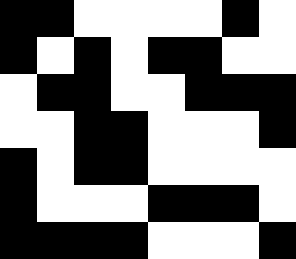[["black", "black", "white", "white", "white", "white", "black", "white"], ["black", "white", "black", "white", "black", "black", "white", "white"], ["white", "black", "black", "white", "white", "black", "black", "black"], ["white", "white", "black", "black", "white", "white", "white", "black"], ["black", "white", "black", "black", "white", "white", "white", "white"], ["black", "white", "white", "white", "black", "black", "black", "white"], ["black", "black", "black", "black", "white", "white", "white", "black"]]